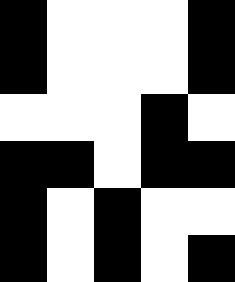[["black", "white", "white", "white", "black"], ["black", "white", "white", "white", "black"], ["white", "white", "white", "black", "white"], ["black", "black", "white", "black", "black"], ["black", "white", "black", "white", "white"], ["black", "white", "black", "white", "black"]]